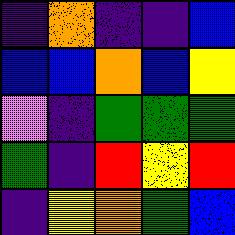[["indigo", "orange", "indigo", "indigo", "blue"], ["blue", "blue", "orange", "blue", "yellow"], ["violet", "indigo", "green", "green", "green"], ["green", "indigo", "red", "yellow", "red"], ["indigo", "yellow", "orange", "green", "blue"]]